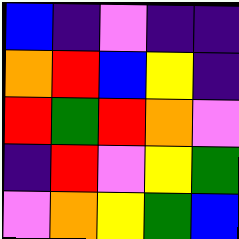[["blue", "indigo", "violet", "indigo", "indigo"], ["orange", "red", "blue", "yellow", "indigo"], ["red", "green", "red", "orange", "violet"], ["indigo", "red", "violet", "yellow", "green"], ["violet", "orange", "yellow", "green", "blue"]]